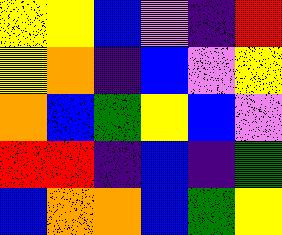[["yellow", "yellow", "blue", "violet", "indigo", "red"], ["yellow", "orange", "indigo", "blue", "violet", "yellow"], ["orange", "blue", "green", "yellow", "blue", "violet"], ["red", "red", "indigo", "blue", "indigo", "green"], ["blue", "orange", "orange", "blue", "green", "yellow"]]